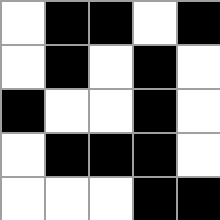[["white", "black", "black", "white", "black"], ["white", "black", "white", "black", "white"], ["black", "white", "white", "black", "white"], ["white", "black", "black", "black", "white"], ["white", "white", "white", "black", "black"]]